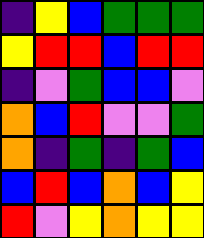[["indigo", "yellow", "blue", "green", "green", "green"], ["yellow", "red", "red", "blue", "red", "red"], ["indigo", "violet", "green", "blue", "blue", "violet"], ["orange", "blue", "red", "violet", "violet", "green"], ["orange", "indigo", "green", "indigo", "green", "blue"], ["blue", "red", "blue", "orange", "blue", "yellow"], ["red", "violet", "yellow", "orange", "yellow", "yellow"]]